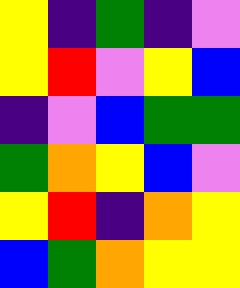[["yellow", "indigo", "green", "indigo", "violet"], ["yellow", "red", "violet", "yellow", "blue"], ["indigo", "violet", "blue", "green", "green"], ["green", "orange", "yellow", "blue", "violet"], ["yellow", "red", "indigo", "orange", "yellow"], ["blue", "green", "orange", "yellow", "yellow"]]